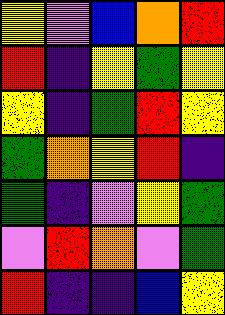[["yellow", "violet", "blue", "orange", "red"], ["red", "indigo", "yellow", "green", "yellow"], ["yellow", "indigo", "green", "red", "yellow"], ["green", "orange", "yellow", "red", "indigo"], ["green", "indigo", "violet", "yellow", "green"], ["violet", "red", "orange", "violet", "green"], ["red", "indigo", "indigo", "blue", "yellow"]]